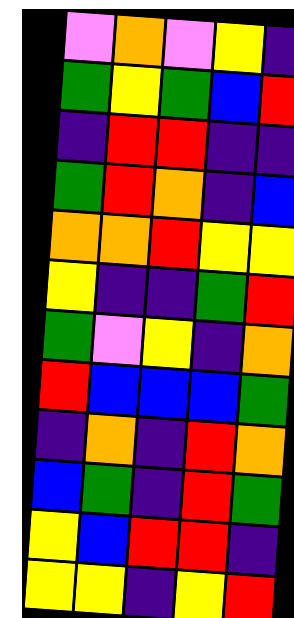[["violet", "orange", "violet", "yellow", "indigo"], ["green", "yellow", "green", "blue", "red"], ["indigo", "red", "red", "indigo", "indigo"], ["green", "red", "orange", "indigo", "blue"], ["orange", "orange", "red", "yellow", "yellow"], ["yellow", "indigo", "indigo", "green", "red"], ["green", "violet", "yellow", "indigo", "orange"], ["red", "blue", "blue", "blue", "green"], ["indigo", "orange", "indigo", "red", "orange"], ["blue", "green", "indigo", "red", "green"], ["yellow", "blue", "red", "red", "indigo"], ["yellow", "yellow", "indigo", "yellow", "red"]]